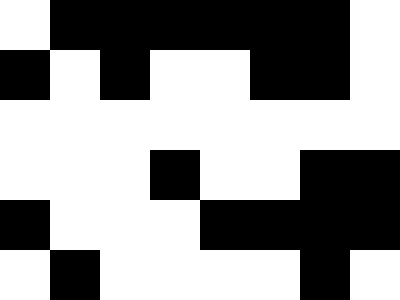[["white", "black", "black", "black", "black", "black", "black", "white"], ["black", "white", "black", "white", "white", "black", "black", "white"], ["white", "white", "white", "white", "white", "white", "white", "white"], ["white", "white", "white", "black", "white", "white", "black", "black"], ["black", "white", "white", "white", "black", "black", "black", "black"], ["white", "black", "white", "white", "white", "white", "black", "white"]]